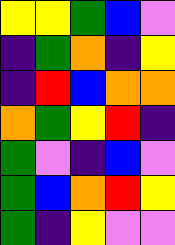[["yellow", "yellow", "green", "blue", "violet"], ["indigo", "green", "orange", "indigo", "yellow"], ["indigo", "red", "blue", "orange", "orange"], ["orange", "green", "yellow", "red", "indigo"], ["green", "violet", "indigo", "blue", "violet"], ["green", "blue", "orange", "red", "yellow"], ["green", "indigo", "yellow", "violet", "violet"]]